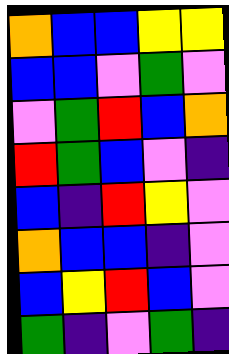[["orange", "blue", "blue", "yellow", "yellow"], ["blue", "blue", "violet", "green", "violet"], ["violet", "green", "red", "blue", "orange"], ["red", "green", "blue", "violet", "indigo"], ["blue", "indigo", "red", "yellow", "violet"], ["orange", "blue", "blue", "indigo", "violet"], ["blue", "yellow", "red", "blue", "violet"], ["green", "indigo", "violet", "green", "indigo"]]